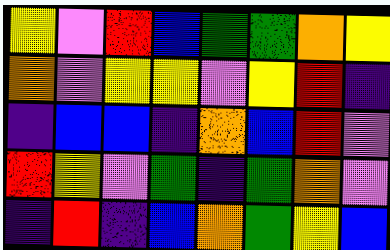[["yellow", "violet", "red", "blue", "green", "green", "orange", "yellow"], ["orange", "violet", "yellow", "yellow", "violet", "yellow", "red", "indigo"], ["indigo", "blue", "blue", "indigo", "orange", "blue", "red", "violet"], ["red", "yellow", "violet", "green", "indigo", "green", "orange", "violet"], ["indigo", "red", "indigo", "blue", "orange", "green", "yellow", "blue"]]